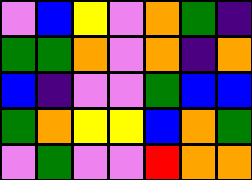[["violet", "blue", "yellow", "violet", "orange", "green", "indigo"], ["green", "green", "orange", "violet", "orange", "indigo", "orange"], ["blue", "indigo", "violet", "violet", "green", "blue", "blue"], ["green", "orange", "yellow", "yellow", "blue", "orange", "green"], ["violet", "green", "violet", "violet", "red", "orange", "orange"]]